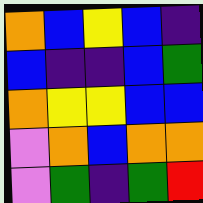[["orange", "blue", "yellow", "blue", "indigo"], ["blue", "indigo", "indigo", "blue", "green"], ["orange", "yellow", "yellow", "blue", "blue"], ["violet", "orange", "blue", "orange", "orange"], ["violet", "green", "indigo", "green", "red"]]